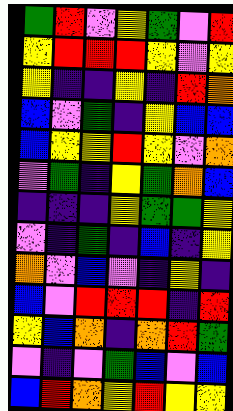[["green", "red", "violet", "yellow", "green", "violet", "red"], ["yellow", "red", "red", "red", "yellow", "violet", "yellow"], ["yellow", "indigo", "indigo", "yellow", "indigo", "red", "orange"], ["blue", "violet", "green", "indigo", "yellow", "blue", "blue"], ["blue", "yellow", "yellow", "red", "yellow", "violet", "orange"], ["violet", "green", "indigo", "yellow", "green", "orange", "blue"], ["indigo", "indigo", "indigo", "yellow", "green", "green", "yellow"], ["violet", "indigo", "green", "indigo", "blue", "indigo", "yellow"], ["orange", "violet", "blue", "violet", "indigo", "yellow", "indigo"], ["blue", "violet", "red", "red", "red", "indigo", "red"], ["yellow", "blue", "orange", "indigo", "orange", "red", "green"], ["violet", "indigo", "violet", "green", "blue", "violet", "blue"], ["blue", "red", "orange", "yellow", "red", "yellow", "yellow"]]